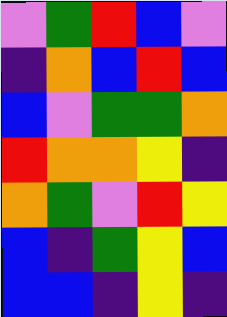[["violet", "green", "red", "blue", "violet"], ["indigo", "orange", "blue", "red", "blue"], ["blue", "violet", "green", "green", "orange"], ["red", "orange", "orange", "yellow", "indigo"], ["orange", "green", "violet", "red", "yellow"], ["blue", "indigo", "green", "yellow", "blue"], ["blue", "blue", "indigo", "yellow", "indigo"]]